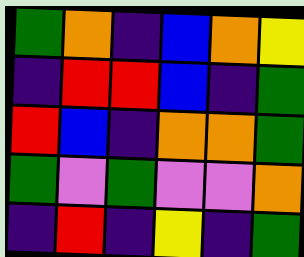[["green", "orange", "indigo", "blue", "orange", "yellow"], ["indigo", "red", "red", "blue", "indigo", "green"], ["red", "blue", "indigo", "orange", "orange", "green"], ["green", "violet", "green", "violet", "violet", "orange"], ["indigo", "red", "indigo", "yellow", "indigo", "green"]]